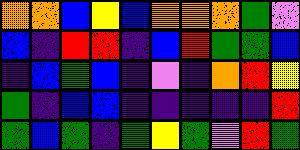[["orange", "orange", "blue", "yellow", "blue", "orange", "orange", "orange", "green", "violet"], ["blue", "indigo", "red", "red", "indigo", "blue", "red", "green", "green", "blue"], ["indigo", "blue", "green", "blue", "indigo", "violet", "indigo", "orange", "red", "yellow"], ["green", "indigo", "blue", "blue", "indigo", "indigo", "indigo", "indigo", "indigo", "red"], ["green", "blue", "green", "indigo", "green", "yellow", "green", "violet", "red", "green"]]